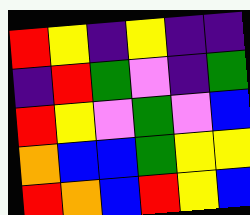[["red", "yellow", "indigo", "yellow", "indigo", "indigo"], ["indigo", "red", "green", "violet", "indigo", "green"], ["red", "yellow", "violet", "green", "violet", "blue"], ["orange", "blue", "blue", "green", "yellow", "yellow"], ["red", "orange", "blue", "red", "yellow", "blue"]]